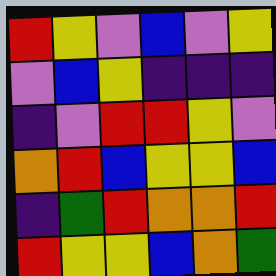[["red", "yellow", "violet", "blue", "violet", "yellow"], ["violet", "blue", "yellow", "indigo", "indigo", "indigo"], ["indigo", "violet", "red", "red", "yellow", "violet"], ["orange", "red", "blue", "yellow", "yellow", "blue"], ["indigo", "green", "red", "orange", "orange", "red"], ["red", "yellow", "yellow", "blue", "orange", "green"]]